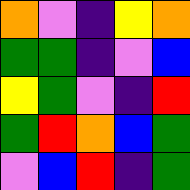[["orange", "violet", "indigo", "yellow", "orange"], ["green", "green", "indigo", "violet", "blue"], ["yellow", "green", "violet", "indigo", "red"], ["green", "red", "orange", "blue", "green"], ["violet", "blue", "red", "indigo", "green"]]